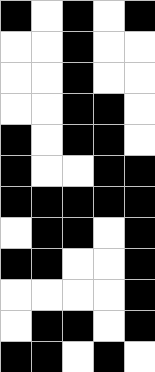[["black", "white", "black", "white", "black"], ["white", "white", "black", "white", "white"], ["white", "white", "black", "white", "white"], ["white", "white", "black", "black", "white"], ["black", "white", "black", "black", "white"], ["black", "white", "white", "black", "black"], ["black", "black", "black", "black", "black"], ["white", "black", "black", "white", "black"], ["black", "black", "white", "white", "black"], ["white", "white", "white", "white", "black"], ["white", "black", "black", "white", "black"], ["black", "black", "white", "black", "white"]]